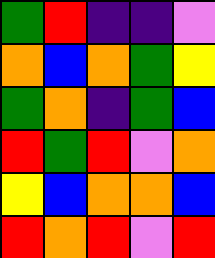[["green", "red", "indigo", "indigo", "violet"], ["orange", "blue", "orange", "green", "yellow"], ["green", "orange", "indigo", "green", "blue"], ["red", "green", "red", "violet", "orange"], ["yellow", "blue", "orange", "orange", "blue"], ["red", "orange", "red", "violet", "red"]]